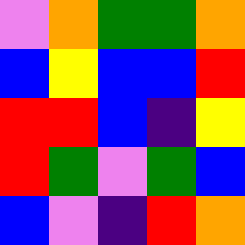[["violet", "orange", "green", "green", "orange"], ["blue", "yellow", "blue", "blue", "red"], ["red", "red", "blue", "indigo", "yellow"], ["red", "green", "violet", "green", "blue"], ["blue", "violet", "indigo", "red", "orange"]]